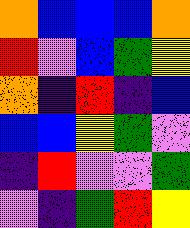[["orange", "blue", "blue", "blue", "orange"], ["red", "violet", "blue", "green", "yellow"], ["orange", "indigo", "red", "indigo", "blue"], ["blue", "blue", "yellow", "green", "violet"], ["indigo", "red", "violet", "violet", "green"], ["violet", "indigo", "green", "red", "yellow"]]